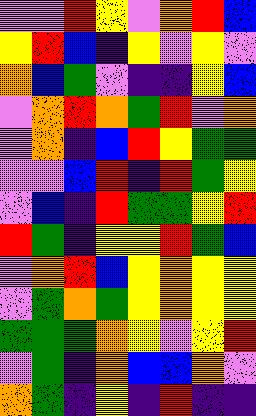[["violet", "violet", "red", "yellow", "violet", "orange", "red", "blue"], ["yellow", "red", "blue", "indigo", "yellow", "violet", "yellow", "violet"], ["orange", "blue", "green", "violet", "indigo", "indigo", "yellow", "blue"], ["violet", "orange", "red", "orange", "green", "red", "violet", "orange"], ["violet", "orange", "indigo", "blue", "red", "yellow", "green", "green"], ["violet", "violet", "blue", "red", "indigo", "red", "green", "yellow"], ["violet", "blue", "indigo", "red", "green", "green", "yellow", "red"], ["red", "green", "indigo", "yellow", "yellow", "red", "green", "blue"], ["violet", "orange", "red", "blue", "yellow", "orange", "yellow", "yellow"], ["violet", "green", "orange", "green", "yellow", "orange", "yellow", "yellow"], ["green", "green", "green", "orange", "yellow", "violet", "yellow", "red"], ["violet", "green", "indigo", "orange", "blue", "blue", "orange", "violet"], ["orange", "green", "indigo", "yellow", "indigo", "red", "indigo", "indigo"]]